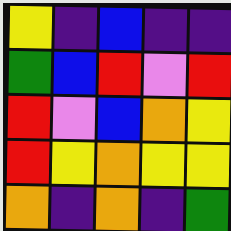[["yellow", "indigo", "blue", "indigo", "indigo"], ["green", "blue", "red", "violet", "red"], ["red", "violet", "blue", "orange", "yellow"], ["red", "yellow", "orange", "yellow", "yellow"], ["orange", "indigo", "orange", "indigo", "green"]]